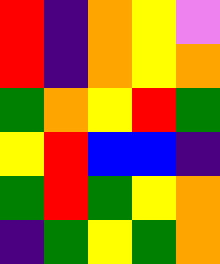[["red", "indigo", "orange", "yellow", "violet"], ["red", "indigo", "orange", "yellow", "orange"], ["green", "orange", "yellow", "red", "green"], ["yellow", "red", "blue", "blue", "indigo"], ["green", "red", "green", "yellow", "orange"], ["indigo", "green", "yellow", "green", "orange"]]